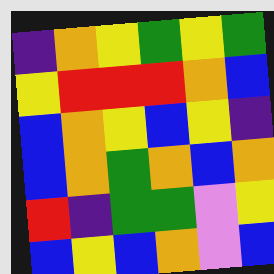[["indigo", "orange", "yellow", "green", "yellow", "green"], ["yellow", "red", "red", "red", "orange", "blue"], ["blue", "orange", "yellow", "blue", "yellow", "indigo"], ["blue", "orange", "green", "orange", "blue", "orange"], ["red", "indigo", "green", "green", "violet", "yellow"], ["blue", "yellow", "blue", "orange", "violet", "blue"]]